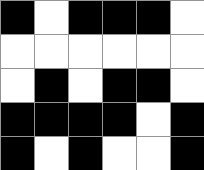[["black", "white", "black", "black", "black", "white"], ["white", "white", "white", "white", "white", "white"], ["white", "black", "white", "black", "black", "white"], ["black", "black", "black", "black", "white", "black"], ["black", "white", "black", "white", "white", "black"]]